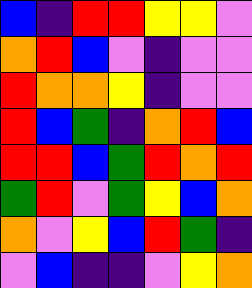[["blue", "indigo", "red", "red", "yellow", "yellow", "violet"], ["orange", "red", "blue", "violet", "indigo", "violet", "violet"], ["red", "orange", "orange", "yellow", "indigo", "violet", "violet"], ["red", "blue", "green", "indigo", "orange", "red", "blue"], ["red", "red", "blue", "green", "red", "orange", "red"], ["green", "red", "violet", "green", "yellow", "blue", "orange"], ["orange", "violet", "yellow", "blue", "red", "green", "indigo"], ["violet", "blue", "indigo", "indigo", "violet", "yellow", "orange"]]